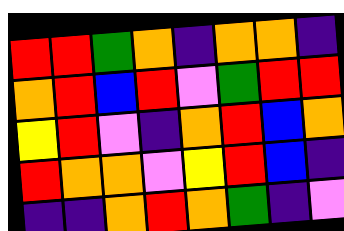[["red", "red", "green", "orange", "indigo", "orange", "orange", "indigo"], ["orange", "red", "blue", "red", "violet", "green", "red", "red"], ["yellow", "red", "violet", "indigo", "orange", "red", "blue", "orange"], ["red", "orange", "orange", "violet", "yellow", "red", "blue", "indigo"], ["indigo", "indigo", "orange", "red", "orange", "green", "indigo", "violet"]]